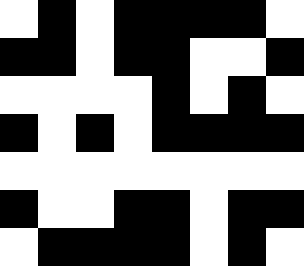[["white", "black", "white", "black", "black", "black", "black", "white"], ["black", "black", "white", "black", "black", "white", "white", "black"], ["white", "white", "white", "white", "black", "white", "black", "white"], ["black", "white", "black", "white", "black", "black", "black", "black"], ["white", "white", "white", "white", "white", "white", "white", "white"], ["black", "white", "white", "black", "black", "white", "black", "black"], ["white", "black", "black", "black", "black", "white", "black", "white"]]